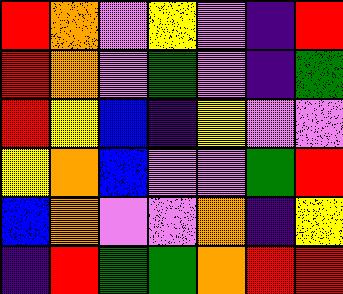[["red", "orange", "violet", "yellow", "violet", "indigo", "red"], ["red", "orange", "violet", "green", "violet", "indigo", "green"], ["red", "yellow", "blue", "indigo", "yellow", "violet", "violet"], ["yellow", "orange", "blue", "violet", "violet", "green", "red"], ["blue", "orange", "violet", "violet", "orange", "indigo", "yellow"], ["indigo", "red", "green", "green", "orange", "red", "red"]]